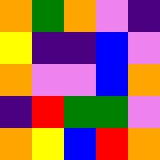[["orange", "green", "orange", "violet", "indigo"], ["yellow", "indigo", "indigo", "blue", "violet"], ["orange", "violet", "violet", "blue", "orange"], ["indigo", "red", "green", "green", "violet"], ["orange", "yellow", "blue", "red", "orange"]]